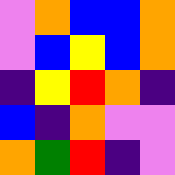[["violet", "orange", "blue", "blue", "orange"], ["violet", "blue", "yellow", "blue", "orange"], ["indigo", "yellow", "red", "orange", "indigo"], ["blue", "indigo", "orange", "violet", "violet"], ["orange", "green", "red", "indigo", "violet"]]